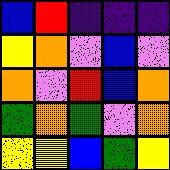[["blue", "red", "indigo", "indigo", "indigo"], ["yellow", "orange", "violet", "blue", "violet"], ["orange", "violet", "red", "blue", "orange"], ["green", "orange", "green", "violet", "orange"], ["yellow", "yellow", "blue", "green", "yellow"]]